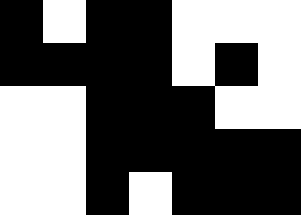[["black", "white", "black", "black", "white", "white", "white"], ["black", "black", "black", "black", "white", "black", "white"], ["white", "white", "black", "black", "black", "white", "white"], ["white", "white", "black", "black", "black", "black", "black"], ["white", "white", "black", "white", "black", "black", "black"]]